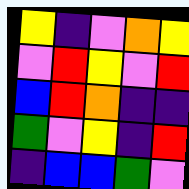[["yellow", "indigo", "violet", "orange", "yellow"], ["violet", "red", "yellow", "violet", "red"], ["blue", "red", "orange", "indigo", "indigo"], ["green", "violet", "yellow", "indigo", "red"], ["indigo", "blue", "blue", "green", "violet"]]